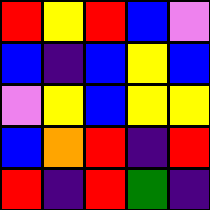[["red", "yellow", "red", "blue", "violet"], ["blue", "indigo", "blue", "yellow", "blue"], ["violet", "yellow", "blue", "yellow", "yellow"], ["blue", "orange", "red", "indigo", "red"], ["red", "indigo", "red", "green", "indigo"]]